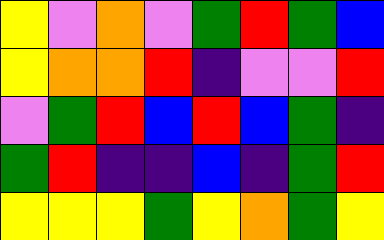[["yellow", "violet", "orange", "violet", "green", "red", "green", "blue"], ["yellow", "orange", "orange", "red", "indigo", "violet", "violet", "red"], ["violet", "green", "red", "blue", "red", "blue", "green", "indigo"], ["green", "red", "indigo", "indigo", "blue", "indigo", "green", "red"], ["yellow", "yellow", "yellow", "green", "yellow", "orange", "green", "yellow"]]